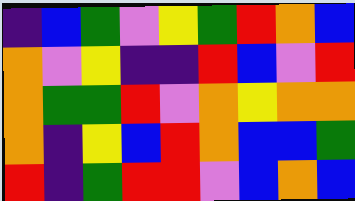[["indigo", "blue", "green", "violet", "yellow", "green", "red", "orange", "blue"], ["orange", "violet", "yellow", "indigo", "indigo", "red", "blue", "violet", "red"], ["orange", "green", "green", "red", "violet", "orange", "yellow", "orange", "orange"], ["orange", "indigo", "yellow", "blue", "red", "orange", "blue", "blue", "green"], ["red", "indigo", "green", "red", "red", "violet", "blue", "orange", "blue"]]